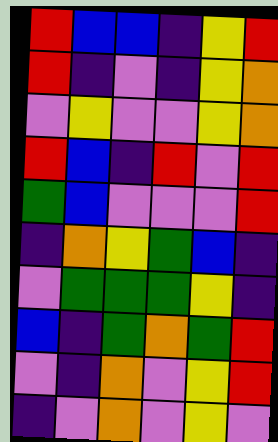[["red", "blue", "blue", "indigo", "yellow", "red"], ["red", "indigo", "violet", "indigo", "yellow", "orange"], ["violet", "yellow", "violet", "violet", "yellow", "orange"], ["red", "blue", "indigo", "red", "violet", "red"], ["green", "blue", "violet", "violet", "violet", "red"], ["indigo", "orange", "yellow", "green", "blue", "indigo"], ["violet", "green", "green", "green", "yellow", "indigo"], ["blue", "indigo", "green", "orange", "green", "red"], ["violet", "indigo", "orange", "violet", "yellow", "red"], ["indigo", "violet", "orange", "violet", "yellow", "violet"]]